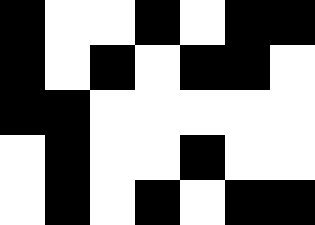[["black", "white", "white", "black", "white", "black", "black"], ["black", "white", "black", "white", "black", "black", "white"], ["black", "black", "white", "white", "white", "white", "white"], ["white", "black", "white", "white", "black", "white", "white"], ["white", "black", "white", "black", "white", "black", "black"]]